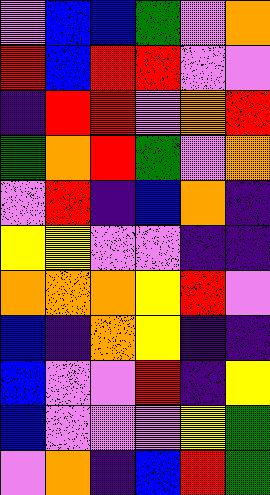[["violet", "blue", "blue", "green", "violet", "orange"], ["red", "blue", "red", "red", "violet", "violet"], ["indigo", "red", "red", "violet", "orange", "red"], ["green", "orange", "red", "green", "violet", "orange"], ["violet", "red", "indigo", "blue", "orange", "indigo"], ["yellow", "yellow", "violet", "violet", "indigo", "indigo"], ["orange", "orange", "orange", "yellow", "red", "violet"], ["blue", "indigo", "orange", "yellow", "indigo", "indigo"], ["blue", "violet", "violet", "red", "indigo", "yellow"], ["blue", "violet", "violet", "violet", "yellow", "green"], ["violet", "orange", "indigo", "blue", "red", "green"]]